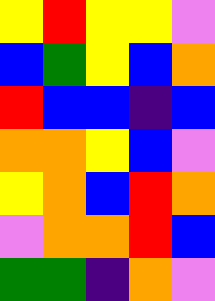[["yellow", "red", "yellow", "yellow", "violet"], ["blue", "green", "yellow", "blue", "orange"], ["red", "blue", "blue", "indigo", "blue"], ["orange", "orange", "yellow", "blue", "violet"], ["yellow", "orange", "blue", "red", "orange"], ["violet", "orange", "orange", "red", "blue"], ["green", "green", "indigo", "orange", "violet"]]